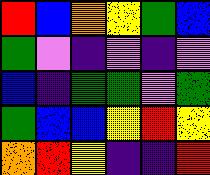[["red", "blue", "orange", "yellow", "green", "blue"], ["green", "violet", "indigo", "violet", "indigo", "violet"], ["blue", "indigo", "green", "green", "violet", "green"], ["green", "blue", "blue", "yellow", "red", "yellow"], ["orange", "red", "yellow", "indigo", "indigo", "red"]]